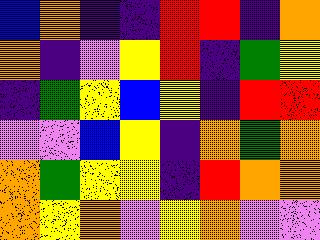[["blue", "orange", "indigo", "indigo", "red", "red", "indigo", "orange"], ["orange", "indigo", "violet", "yellow", "red", "indigo", "green", "yellow"], ["indigo", "green", "yellow", "blue", "yellow", "indigo", "red", "red"], ["violet", "violet", "blue", "yellow", "indigo", "orange", "green", "orange"], ["orange", "green", "yellow", "yellow", "indigo", "red", "orange", "orange"], ["orange", "yellow", "orange", "violet", "yellow", "orange", "violet", "violet"]]